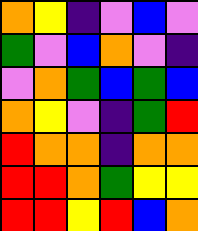[["orange", "yellow", "indigo", "violet", "blue", "violet"], ["green", "violet", "blue", "orange", "violet", "indigo"], ["violet", "orange", "green", "blue", "green", "blue"], ["orange", "yellow", "violet", "indigo", "green", "red"], ["red", "orange", "orange", "indigo", "orange", "orange"], ["red", "red", "orange", "green", "yellow", "yellow"], ["red", "red", "yellow", "red", "blue", "orange"]]